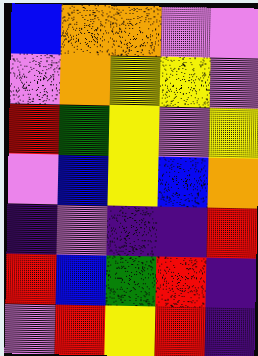[["blue", "orange", "orange", "violet", "violet"], ["violet", "orange", "yellow", "yellow", "violet"], ["red", "green", "yellow", "violet", "yellow"], ["violet", "blue", "yellow", "blue", "orange"], ["indigo", "violet", "indigo", "indigo", "red"], ["red", "blue", "green", "red", "indigo"], ["violet", "red", "yellow", "red", "indigo"]]